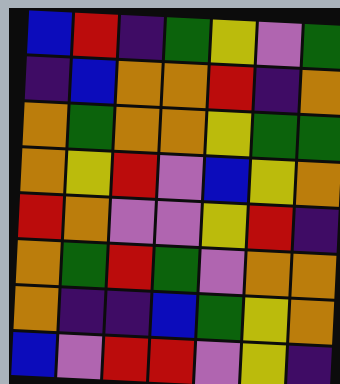[["blue", "red", "indigo", "green", "yellow", "violet", "green"], ["indigo", "blue", "orange", "orange", "red", "indigo", "orange"], ["orange", "green", "orange", "orange", "yellow", "green", "green"], ["orange", "yellow", "red", "violet", "blue", "yellow", "orange"], ["red", "orange", "violet", "violet", "yellow", "red", "indigo"], ["orange", "green", "red", "green", "violet", "orange", "orange"], ["orange", "indigo", "indigo", "blue", "green", "yellow", "orange"], ["blue", "violet", "red", "red", "violet", "yellow", "indigo"]]